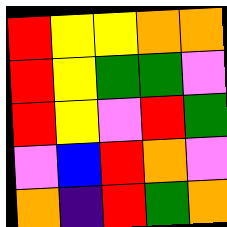[["red", "yellow", "yellow", "orange", "orange"], ["red", "yellow", "green", "green", "violet"], ["red", "yellow", "violet", "red", "green"], ["violet", "blue", "red", "orange", "violet"], ["orange", "indigo", "red", "green", "orange"]]